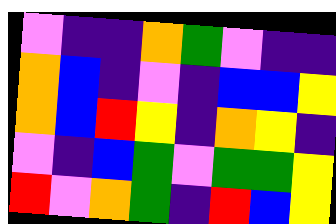[["violet", "indigo", "indigo", "orange", "green", "violet", "indigo", "indigo"], ["orange", "blue", "indigo", "violet", "indigo", "blue", "blue", "yellow"], ["orange", "blue", "red", "yellow", "indigo", "orange", "yellow", "indigo"], ["violet", "indigo", "blue", "green", "violet", "green", "green", "yellow"], ["red", "violet", "orange", "green", "indigo", "red", "blue", "yellow"]]